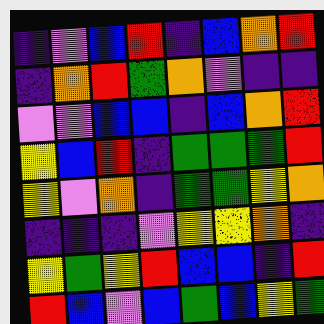[["indigo", "violet", "blue", "red", "indigo", "blue", "orange", "red"], ["indigo", "orange", "red", "green", "orange", "violet", "indigo", "indigo"], ["violet", "violet", "blue", "blue", "indigo", "blue", "orange", "red"], ["yellow", "blue", "red", "indigo", "green", "green", "green", "red"], ["yellow", "violet", "orange", "indigo", "green", "green", "yellow", "orange"], ["indigo", "indigo", "indigo", "violet", "yellow", "yellow", "orange", "indigo"], ["yellow", "green", "yellow", "red", "blue", "blue", "indigo", "red"], ["red", "blue", "violet", "blue", "green", "blue", "yellow", "green"]]